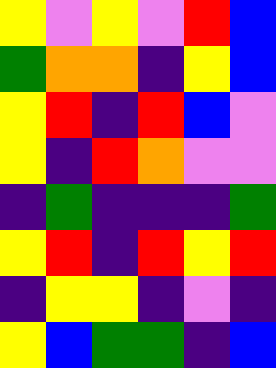[["yellow", "violet", "yellow", "violet", "red", "blue"], ["green", "orange", "orange", "indigo", "yellow", "blue"], ["yellow", "red", "indigo", "red", "blue", "violet"], ["yellow", "indigo", "red", "orange", "violet", "violet"], ["indigo", "green", "indigo", "indigo", "indigo", "green"], ["yellow", "red", "indigo", "red", "yellow", "red"], ["indigo", "yellow", "yellow", "indigo", "violet", "indigo"], ["yellow", "blue", "green", "green", "indigo", "blue"]]